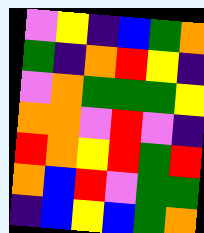[["violet", "yellow", "indigo", "blue", "green", "orange"], ["green", "indigo", "orange", "red", "yellow", "indigo"], ["violet", "orange", "green", "green", "green", "yellow"], ["orange", "orange", "violet", "red", "violet", "indigo"], ["red", "orange", "yellow", "red", "green", "red"], ["orange", "blue", "red", "violet", "green", "green"], ["indigo", "blue", "yellow", "blue", "green", "orange"]]